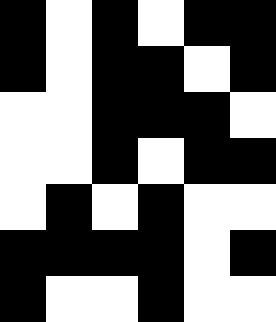[["black", "white", "black", "white", "black", "black"], ["black", "white", "black", "black", "white", "black"], ["white", "white", "black", "black", "black", "white"], ["white", "white", "black", "white", "black", "black"], ["white", "black", "white", "black", "white", "white"], ["black", "black", "black", "black", "white", "black"], ["black", "white", "white", "black", "white", "white"]]